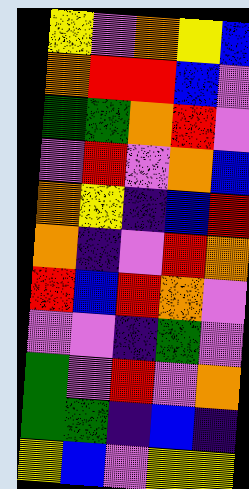[["yellow", "violet", "orange", "yellow", "blue"], ["orange", "red", "red", "blue", "violet"], ["green", "green", "orange", "red", "violet"], ["violet", "red", "violet", "orange", "blue"], ["orange", "yellow", "indigo", "blue", "red"], ["orange", "indigo", "violet", "red", "orange"], ["red", "blue", "red", "orange", "violet"], ["violet", "violet", "indigo", "green", "violet"], ["green", "violet", "red", "violet", "orange"], ["green", "green", "indigo", "blue", "indigo"], ["yellow", "blue", "violet", "yellow", "yellow"]]